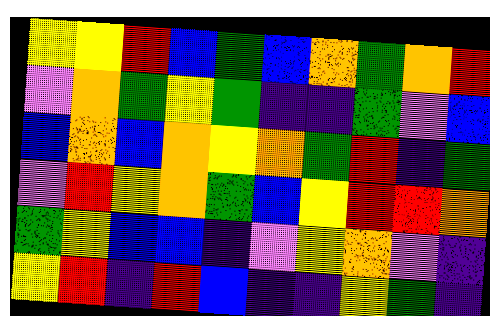[["yellow", "yellow", "red", "blue", "green", "blue", "orange", "green", "orange", "red"], ["violet", "orange", "green", "yellow", "green", "indigo", "indigo", "green", "violet", "blue"], ["blue", "orange", "blue", "orange", "yellow", "orange", "green", "red", "indigo", "green"], ["violet", "red", "yellow", "orange", "green", "blue", "yellow", "red", "red", "orange"], ["green", "yellow", "blue", "blue", "indigo", "violet", "yellow", "orange", "violet", "indigo"], ["yellow", "red", "indigo", "red", "blue", "indigo", "indigo", "yellow", "green", "indigo"]]